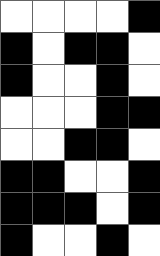[["white", "white", "white", "white", "black"], ["black", "white", "black", "black", "white"], ["black", "white", "white", "black", "white"], ["white", "white", "white", "black", "black"], ["white", "white", "black", "black", "white"], ["black", "black", "white", "white", "black"], ["black", "black", "black", "white", "black"], ["black", "white", "white", "black", "white"]]